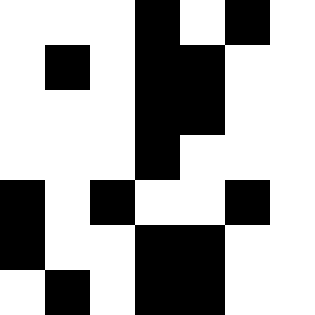[["white", "white", "white", "black", "white", "black", "white"], ["white", "black", "white", "black", "black", "white", "white"], ["white", "white", "white", "black", "black", "white", "white"], ["white", "white", "white", "black", "white", "white", "white"], ["black", "white", "black", "white", "white", "black", "white"], ["black", "white", "white", "black", "black", "white", "white"], ["white", "black", "white", "black", "black", "white", "white"]]